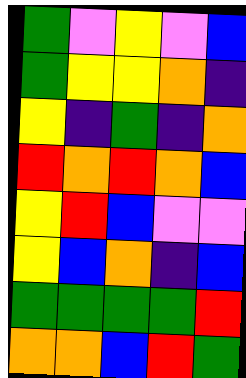[["green", "violet", "yellow", "violet", "blue"], ["green", "yellow", "yellow", "orange", "indigo"], ["yellow", "indigo", "green", "indigo", "orange"], ["red", "orange", "red", "orange", "blue"], ["yellow", "red", "blue", "violet", "violet"], ["yellow", "blue", "orange", "indigo", "blue"], ["green", "green", "green", "green", "red"], ["orange", "orange", "blue", "red", "green"]]